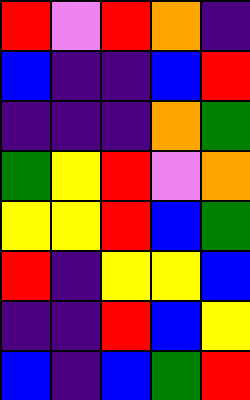[["red", "violet", "red", "orange", "indigo"], ["blue", "indigo", "indigo", "blue", "red"], ["indigo", "indigo", "indigo", "orange", "green"], ["green", "yellow", "red", "violet", "orange"], ["yellow", "yellow", "red", "blue", "green"], ["red", "indigo", "yellow", "yellow", "blue"], ["indigo", "indigo", "red", "blue", "yellow"], ["blue", "indigo", "blue", "green", "red"]]